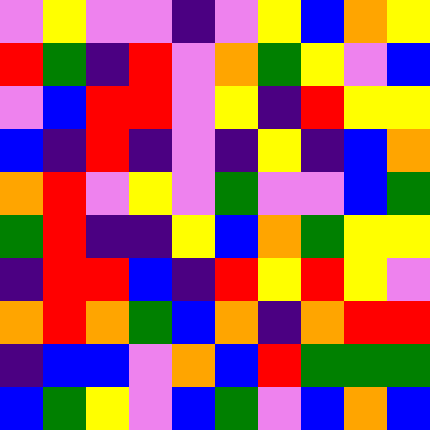[["violet", "yellow", "violet", "violet", "indigo", "violet", "yellow", "blue", "orange", "yellow"], ["red", "green", "indigo", "red", "violet", "orange", "green", "yellow", "violet", "blue"], ["violet", "blue", "red", "red", "violet", "yellow", "indigo", "red", "yellow", "yellow"], ["blue", "indigo", "red", "indigo", "violet", "indigo", "yellow", "indigo", "blue", "orange"], ["orange", "red", "violet", "yellow", "violet", "green", "violet", "violet", "blue", "green"], ["green", "red", "indigo", "indigo", "yellow", "blue", "orange", "green", "yellow", "yellow"], ["indigo", "red", "red", "blue", "indigo", "red", "yellow", "red", "yellow", "violet"], ["orange", "red", "orange", "green", "blue", "orange", "indigo", "orange", "red", "red"], ["indigo", "blue", "blue", "violet", "orange", "blue", "red", "green", "green", "green"], ["blue", "green", "yellow", "violet", "blue", "green", "violet", "blue", "orange", "blue"]]